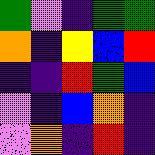[["green", "violet", "indigo", "green", "green"], ["orange", "indigo", "yellow", "blue", "red"], ["indigo", "indigo", "red", "green", "blue"], ["violet", "indigo", "blue", "orange", "indigo"], ["violet", "orange", "indigo", "red", "indigo"]]